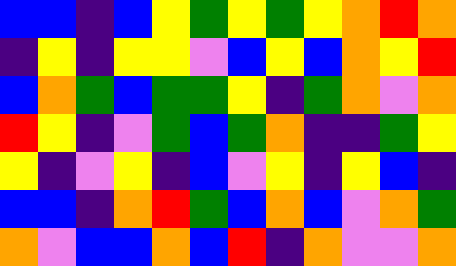[["blue", "blue", "indigo", "blue", "yellow", "green", "yellow", "green", "yellow", "orange", "red", "orange"], ["indigo", "yellow", "indigo", "yellow", "yellow", "violet", "blue", "yellow", "blue", "orange", "yellow", "red"], ["blue", "orange", "green", "blue", "green", "green", "yellow", "indigo", "green", "orange", "violet", "orange"], ["red", "yellow", "indigo", "violet", "green", "blue", "green", "orange", "indigo", "indigo", "green", "yellow"], ["yellow", "indigo", "violet", "yellow", "indigo", "blue", "violet", "yellow", "indigo", "yellow", "blue", "indigo"], ["blue", "blue", "indigo", "orange", "red", "green", "blue", "orange", "blue", "violet", "orange", "green"], ["orange", "violet", "blue", "blue", "orange", "blue", "red", "indigo", "orange", "violet", "violet", "orange"]]